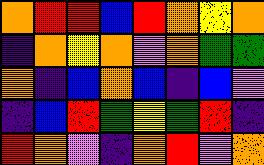[["orange", "red", "red", "blue", "red", "orange", "yellow", "orange"], ["indigo", "orange", "yellow", "orange", "violet", "orange", "green", "green"], ["orange", "indigo", "blue", "orange", "blue", "indigo", "blue", "violet"], ["indigo", "blue", "red", "green", "yellow", "green", "red", "indigo"], ["red", "orange", "violet", "indigo", "orange", "red", "violet", "orange"]]